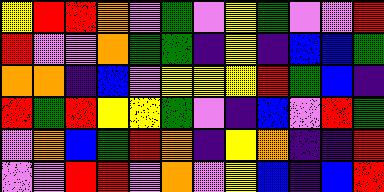[["yellow", "red", "red", "orange", "violet", "green", "violet", "yellow", "green", "violet", "violet", "red"], ["red", "violet", "violet", "orange", "green", "green", "indigo", "yellow", "indigo", "blue", "blue", "green"], ["orange", "orange", "indigo", "blue", "violet", "yellow", "yellow", "yellow", "red", "green", "blue", "indigo"], ["red", "green", "red", "yellow", "yellow", "green", "violet", "indigo", "blue", "violet", "red", "green"], ["violet", "orange", "blue", "green", "red", "orange", "indigo", "yellow", "orange", "indigo", "indigo", "red"], ["violet", "violet", "red", "red", "violet", "orange", "violet", "yellow", "blue", "indigo", "blue", "red"]]